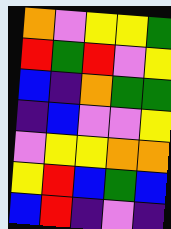[["orange", "violet", "yellow", "yellow", "green"], ["red", "green", "red", "violet", "yellow"], ["blue", "indigo", "orange", "green", "green"], ["indigo", "blue", "violet", "violet", "yellow"], ["violet", "yellow", "yellow", "orange", "orange"], ["yellow", "red", "blue", "green", "blue"], ["blue", "red", "indigo", "violet", "indigo"]]